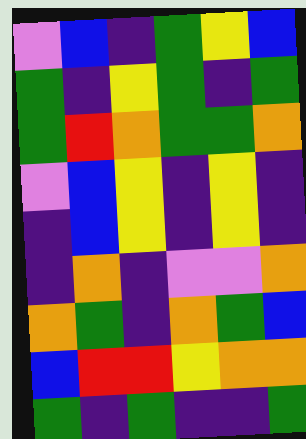[["violet", "blue", "indigo", "green", "yellow", "blue"], ["green", "indigo", "yellow", "green", "indigo", "green"], ["green", "red", "orange", "green", "green", "orange"], ["violet", "blue", "yellow", "indigo", "yellow", "indigo"], ["indigo", "blue", "yellow", "indigo", "yellow", "indigo"], ["indigo", "orange", "indigo", "violet", "violet", "orange"], ["orange", "green", "indigo", "orange", "green", "blue"], ["blue", "red", "red", "yellow", "orange", "orange"], ["green", "indigo", "green", "indigo", "indigo", "green"]]